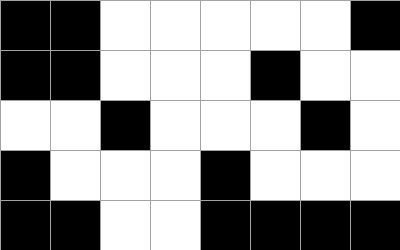[["black", "black", "white", "white", "white", "white", "white", "black"], ["black", "black", "white", "white", "white", "black", "white", "white"], ["white", "white", "black", "white", "white", "white", "black", "white"], ["black", "white", "white", "white", "black", "white", "white", "white"], ["black", "black", "white", "white", "black", "black", "black", "black"]]